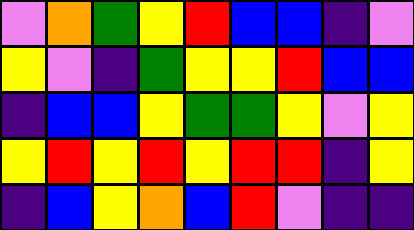[["violet", "orange", "green", "yellow", "red", "blue", "blue", "indigo", "violet"], ["yellow", "violet", "indigo", "green", "yellow", "yellow", "red", "blue", "blue"], ["indigo", "blue", "blue", "yellow", "green", "green", "yellow", "violet", "yellow"], ["yellow", "red", "yellow", "red", "yellow", "red", "red", "indigo", "yellow"], ["indigo", "blue", "yellow", "orange", "blue", "red", "violet", "indigo", "indigo"]]